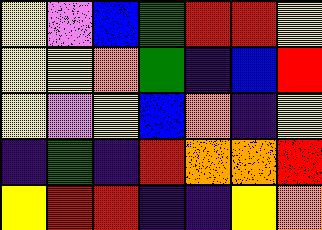[["yellow", "violet", "blue", "green", "red", "red", "yellow"], ["yellow", "yellow", "orange", "green", "indigo", "blue", "red"], ["yellow", "violet", "yellow", "blue", "orange", "indigo", "yellow"], ["indigo", "green", "indigo", "red", "orange", "orange", "red"], ["yellow", "red", "red", "indigo", "indigo", "yellow", "orange"]]